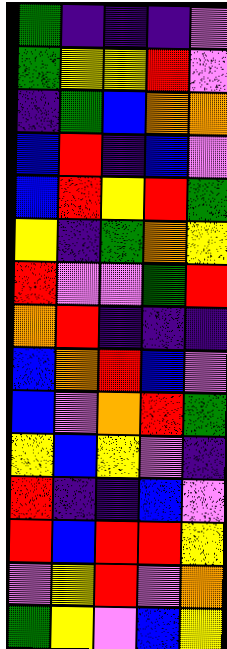[["green", "indigo", "indigo", "indigo", "violet"], ["green", "yellow", "yellow", "red", "violet"], ["indigo", "green", "blue", "orange", "orange"], ["blue", "red", "indigo", "blue", "violet"], ["blue", "red", "yellow", "red", "green"], ["yellow", "indigo", "green", "orange", "yellow"], ["red", "violet", "violet", "green", "red"], ["orange", "red", "indigo", "indigo", "indigo"], ["blue", "orange", "red", "blue", "violet"], ["blue", "violet", "orange", "red", "green"], ["yellow", "blue", "yellow", "violet", "indigo"], ["red", "indigo", "indigo", "blue", "violet"], ["red", "blue", "red", "red", "yellow"], ["violet", "yellow", "red", "violet", "orange"], ["green", "yellow", "violet", "blue", "yellow"]]